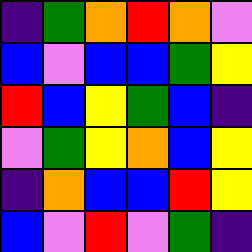[["indigo", "green", "orange", "red", "orange", "violet"], ["blue", "violet", "blue", "blue", "green", "yellow"], ["red", "blue", "yellow", "green", "blue", "indigo"], ["violet", "green", "yellow", "orange", "blue", "yellow"], ["indigo", "orange", "blue", "blue", "red", "yellow"], ["blue", "violet", "red", "violet", "green", "indigo"]]